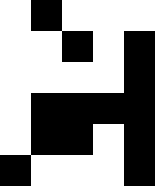[["white", "black", "white", "white", "white"], ["white", "white", "black", "white", "black"], ["white", "white", "white", "white", "black"], ["white", "black", "black", "black", "black"], ["white", "black", "black", "white", "black"], ["black", "white", "white", "white", "black"]]